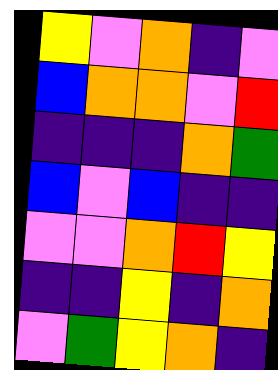[["yellow", "violet", "orange", "indigo", "violet"], ["blue", "orange", "orange", "violet", "red"], ["indigo", "indigo", "indigo", "orange", "green"], ["blue", "violet", "blue", "indigo", "indigo"], ["violet", "violet", "orange", "red", "yellow"], ["indigo", "indigo", "yellow", "indigo", "orange"], ["violet", "green", "yellow", "orange", "indigo"]]